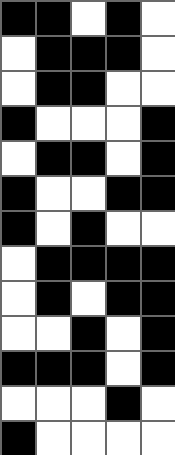[["black", "black", "white", "black", "white"], ["white", "black", "black", "black", "white"], ["white", "black", "black", "white", "white"], ["black", "white", "white", "white", "black"], ["white", "black", "black", "white", "black"], ["black", "white", "white", "black", "black"], ["black", "white", "black", "white", "white"], ["white", "black", "black", "black", "black"], ["white", "black", "white", "black", "black"], ["white", "white", "black", "white", "black"], ["black", "black", "black", "white", "black"], ["white", "white", "white", "black", "white"], ["black", "white", "white", "white", "white"]]